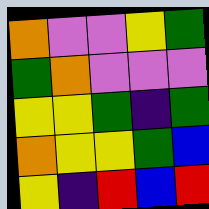[["orange", "violet", "violet", "yellow", "green"], ["green", "orange", "violet", "violet", "violet"], ["yellow", "yellow", "green", "indigo", "green"], ["orange", "yellow", "yellow", "green", "blue"], ["yellow", "indigo", "red", "blue", "red"]]